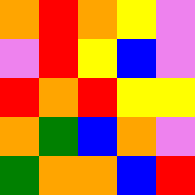[["orange", "red", "orange", "yellow", "violet"], ["violet", "red", "yellow", "blue", "violet"], ["red", "orange", "red", "yellow", "yellow"], ["orange", "green", "blue", "orange", "violet"], ["green", "orange", "orange", "blue", "red"]]